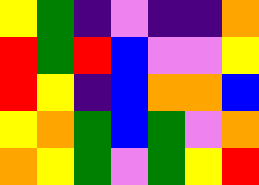[["yellow", "green", "indigo", "violet", "indigo", "indigo", "orange"], ["red", "green", "red", "blue", "violet", "violet", "yellow"], ["red", "yellow", "indigo", "blue", "orange", "orange", "blue"], ["yellow", "orange", "green", "blue", "green", "violet", "orange"], ["orange", "yellow", "green", "violet", "green", "yellow", "red"]]